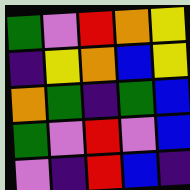[["green", "violet", "red", "orange", "yellow"], ["indigo", "yellow", "orange", "blue", "yellow"], ["orange", "green", "indigo", "green", "blue"], ["green", "violet", "red", "violet", "blue"], ["violet", "indigo", "red", "blue", "indigo"]]